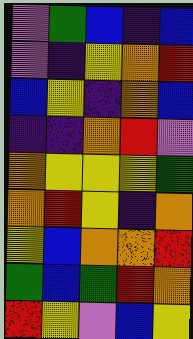[["violet", "green", "blue", "indigo", "blue"], ["violet", "indigo", "yellow", "orange", "red"], ["blue", "yellow", "indigo", "orange", "blue"], ["indigo", "indigo", "orange", "red", "violet"], ["orange", "yellow", "yellow", "yellow", "green"], ["orange", "red", "yellow", "indigo", "orange"], ["yellow", "blue", "orange", "orange", "red"], ["green", "blue", "green", "red", "orange"], ["red", "yellow", "violet", "blue", "yellow"]]